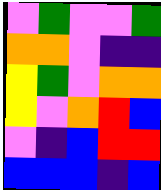[["violet", "green", "violet", "violet", "green"], ["orange", "orange", "violet", "indigo", "indigo"], ["yellow", "green", "violet", "orange", "orange"], ["yellow", "violet", "orange", "red", "blue"], ["violet", "indigo", "blue", "red", "red"], ["blue", "blue", "blue", "indigo", "blue"]]